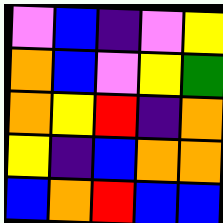[["violet", "blue", "indigo", "violet", "yellow"], ["orange", "blue", "violet", "yellow", "green"], ["orange", "yellow", "red", "indigo", "orange"], ["yellow", "indigo", "blue", "orange", "orange"], ["blue", "orange", "red", "blue", "blue"]]